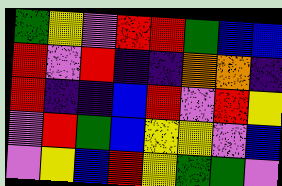[["green", "yellow", "violet", "red", "red", "green", "blue", "blue"], ["red", "violet", "red", "indigo", "indigo", "orange", "orange", "indigo"], ["red", "indigo", "indigo", "blue", "red", "violet", "red", "yellow"], ["violet", "red", "green", "blue", "yellow", "yellow", "violet", "blue"], ["violet", "yellow", "blue", "red", "yellow", "green", "green", "violet"]]